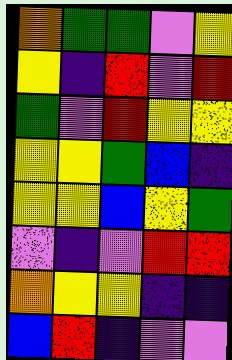[["orange", "green", "green", "violet", "yellow"], ["yellow", "indigo", "red", "violet", "red"], ["green", "violet", "red", "yellow", "yellow"], ["yellow", "yellow", "green", "blue", "indigo"], ["yellow", "yellow", "blue", "yellow", "green"], ["violet", "indigo", "violet", "red", "red"], ["orange", "yellow", "yellow", "indigo", "indigo"], ["blue", "red", "indigo", "violet", "violet"]]